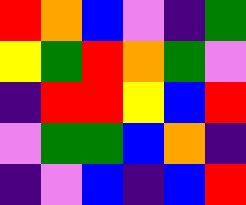[["red", "orange", "blue", "violet", "indigo", "green"], ["yellow", "green", "red", "orange", "green", "violet"], ["indigo", "red", "red", "yellow", "blue", "red"], ["violet", "green", "green", "blue", "orange", "indigo"], ["indigo", "violet", "blue", "indigo", "blue", "red"]]